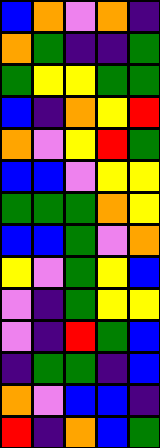[["blue", "orange", "violet", "orange", "indigo"], ["orange", "green", "indigo", "indigo", "green"], ["green", "yellow", "yellow", "green", "green"], ["blue", "indigo", "orange", "yellow", "red"], ["orange", "violet", "yellow", "red", "green"], ["blue", "blue", "violet", "yellow", "yellow"], ["green", "green", "green", "orange", "yellow"], ["blue", "blue", "green", "violet", "orange"], ["yellow", "violet", "green", "yellow", "blue"], ["violet", "indigo", "green", "yellow", "yellow"], ["violet", "indigo", "red", "green", "blue"], ["indigo", "green", "green", "indigo", "blue"], ["orange", "violet", "blue", "blue", "indigo"], ["red", "indigo", "orange", "blue", "green"]]